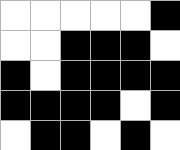[["white", "white", "white", "white", "white", "black"], ["white", "white", "black", "black", "black", "white"], ["black", "white", "black", "black", "black", "black"], ["black", "black", "black", "black", "white", "black"], ["white", "black", "black", "white", "black", "white"]]